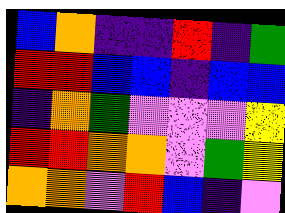[["blue", "orange", "indigo", "indigo", "red", "indigo", "green"], ["red", "red", "blue", "blue", "indigo", "blue", "blue"], ["indigo", "orange", "green", "violet", "violet", "violet", "yellow"], ["red", "red", "orange", "orange", "violet", "green", "yellow"], ["orange", "orange", "violet", "red", "blue", "indigo", "violet"]]